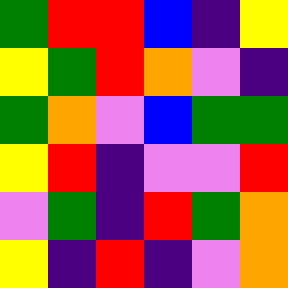[["green", "red", "red", "blue", "indigo", "yellow"], ["yellow", "green", "red", "orange", "violet", "indigo"], ["green", "orange", "violet", "blue", "green", "green"], ["yellow", "red", "indigo", "violet", "violet", "red"], ["violet", "green", "indigo", "red", "green", "orange"], ["yellow", "indigo", "red", "indigo", "violet", "orange"]]